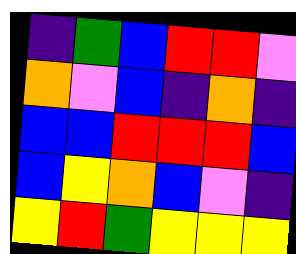[["indigo", "green", "blue", "red", "red", "violet"], ["orange", "violet", "blue", "indigo", "orange", "indigo"], ["blue", "blue", "red", "red", "red", "blue"], ["blue", "yellow", "orange", "blue", "violet", "indigo"], ["yellow", "red", "green", "yellow", "yellow", "yellow"]]